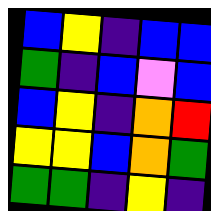[["blue", "yellow", "indigo", "blue", "blue"], ["green", "indigo", "blue", "violet", "blue"], ["blue", "yellow", "indigo", "orange", "red"], ["yellow", "yellow", "blue", "orange", "green"], ["green", "green", "indigo", "yellow", "indigo"]]